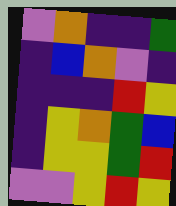[["violet", "orange", "indigo", "indigo", "green"], ["indigo", "blue", "orange", "violet", "indigo"], ["indigo", "indigo", "indigo", "red", "yellow"], ["indigo", "yellow", "orange", "green", "blue"], ["indigo", "yellow", "yellow", "green", "red"], ["violet", "violet", "yellow", "red", "yellow"]]